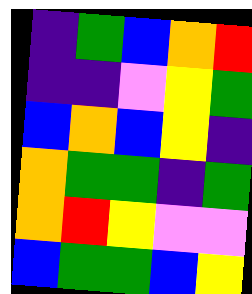[["indigo", "green", "blue", "orange", "red"], ["indigo", "indigo", "violet", "yellow", "green"], ["blue", "orange", "blue", "yellow", "indigo"], ["orange", "green", "green", "indigo", "green"], ["orange", "red", "yellow", "violet", "violet"], ["blue", "green", "green", "blue", "yellow"]]